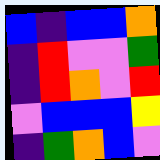[["blue", "indigo", "blue", "blue", "orange"], ["indigo", "red", "violet", "violet", "green"], ["indigo", "red", "orange", "violet", "red"], ["violet", "blue", "blue", "blue", "yellow"], ["indigo", "green", "orange", "blue", "violet"]]